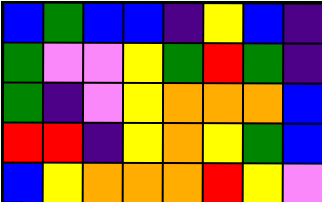[["blue", "green", "blue", "blue", "indigo", "yellow", "blue", "indigo"], ["green", "violet", "violet", "yellow", "green", "red", "green", "indigo"], ["green", "indigo", "violet", "yellow", "orange", "orange", "orange", "blue"], ["red", "red", "indigo", "yellow", "orange", "yellow", "green", "blue"], ["blue", "yellow", "orange", "orange", "orange", "red", "yellow", "violet"]]